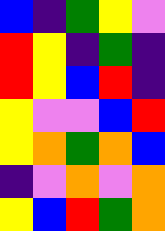[["blue", "indigo", "green", "yellow", "violet"], ["red", "yellow", "indigo", "green", "indigo"], ["red", "yellow", "blue", "red", "indigo"], ["yellow", "violet", "violet", "blue", "red"], ["yellow", "orange", "green", "orange", "blue"], ["indigo", "violet", "orange", "violet", "orange"], ["yellow", "blue", "red", "green", "orange"]]